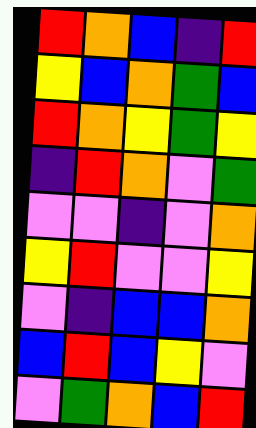[["red", "orange", "blue", "indigo", "red"], ["yellow", "blue", "orange", "green", "blue"], ["red", "orange", "yellow", "green", "yellow"], ["indigo", "red", "orange", "violet", "green"], ["violet", "violet", "indigo", "violet", "orange"], ["yellow", "red", "violet", "violet", "yellow"], ["violet", "indigo", "blue", "blue", "orange"], ["blue", "red", "blue", "yellow", "violet"], ["violet", "green", "orange", "blue", "red"]]